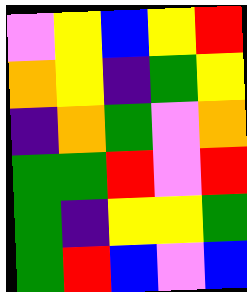[["violet", "yellow", "blue", "yellow", "red"], ["orange", "yellow", "indigo", "green", "yellow"], ["indigo", "orange", "green", "violet", "orange"], ["green", "green", "red", "violet", "red"], ["green", "indigo", "yellow", "yellow", "green"], ["green", "red", "blue", "violet", "blue"]]